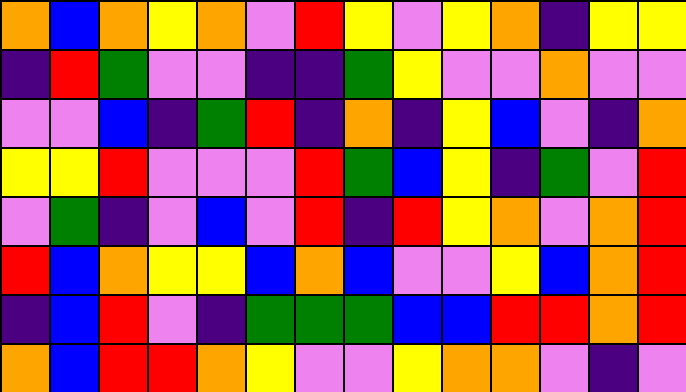[["orange", "blue", "orange", "yellow", "orange", "violet", "red", "yellow", "violet", "yellow", "orange", "indigo", "yellow", "yellow"], ["indigo", "red", "green", "violet", "violet", "indigo", "indigo", "green", "yellow", "violet", "violet", "orange", "violet", "violet"], ["violet", "violet", "blue", "indigo", "green", "red", "indigo", "orange", "indigo", "yellow", "blue", "violet", "indigo", "orange"], ["yellow", "yellow", "red", "violet", "violet", "violet", "red", "green", "blue", "yellow", "indigo", "green", "violet", "red"], ["violet", "green", "indigo", "violet", "blue", "violet", "red", "indigo", "red", "yellow", "orange", "violet", "orange", "red"], ["red", "blue", "orange", "yellow", "yellow", "blue", "orange", "blue", "violet", "violet", "yellow", "blue", "orange", "red"], ["indigo", "blue", "red", "violet", "indigo", "green", "green", "green", "blue", "blue", "red", "red", "orange", "red"], ["orange", "blue", "red", "red", "orange", "yellow", "violet", "violet", "yellow", "orange", "orange", "violet", "indigo", "violet"]]